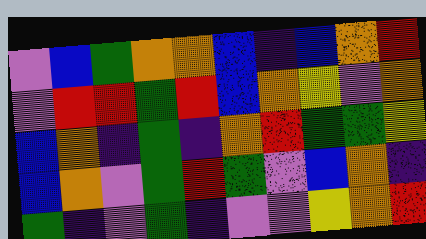[["violet", "blue", "green", "orange", "orange", "blue", "indigo", "blue", "orange", "red"], ["violet", "red", "red", "green", "red", "blue", "orange", "yellow", "violet", "orange"], ["blue", "orange", "indigo", "green", "indigo", "orange", "red", "green", "green", "yellow"], ["blue", "orange", "violet", "green", "red", "green", "violet", "blue", "orange", "indigo"], ["green", "indigo", "violet", "green", "indigo", "violet", "violet", "yellow", "orange", "red"]]